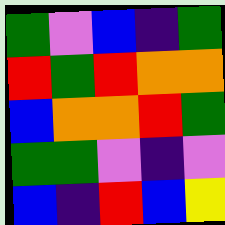[["green", "violet", "blue", "indigo", "green"], ["red", "green", "red", "orange", "orange"], ["blue", "orange", "orange", "red", "green"], ["green", "green", "violet", "indigo", "violet"], ["blue", "indigo", "red", "blue", "yellow"]]